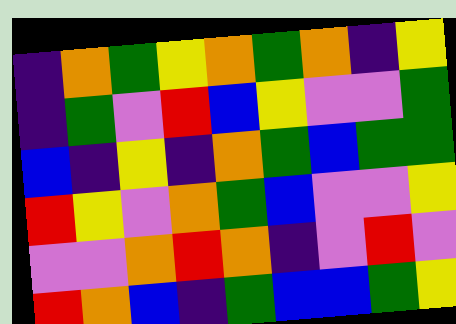[["indigo", "orange", "green", "yellow", "orange", "green", "orange", "indigo", "yellow"], ["indigo", "green", "violet", "red", "blue", "yellow", "violet", "violet", "green"], ["blue", "indigo", "yellow", "indigo", "orange", "green", "blue", "green", "green"], ["red", "yellow", "violet", "orange", "green", "blue", "violet", "violet", "yellow"], ["violet", "violet", "orange", "red", "orange", "indigo", "violet", "red", "violet"], ["red", "orange", "blue", "indigo", "green", "blue", "blue", "green", "yellow"]]